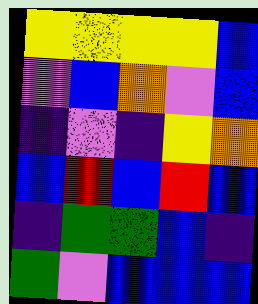[["yellow", "yellow", "yellow", "yellow", "blue"], ["violet", "blue", "orange", "violet", "blue"], ["indigo", "violet", "indigo", "yellow", "orange"], ["blue", "red", "blue", "red", "blue"], ["indigo", "green", "green", "blue", "indigo"], ["green", "violet", "blue", "blue", "blue"]]